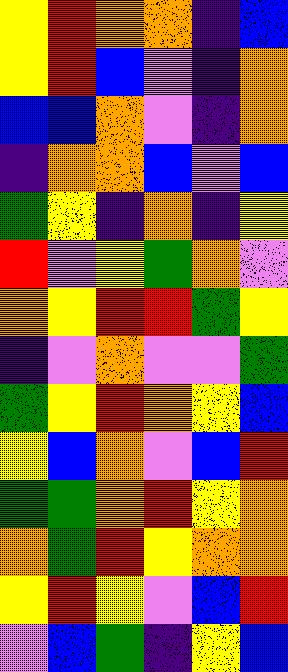[["yellow", "red", "orange", "orange", "indigo", "blue"], ["yellow", "red", "blue", "violet", "indigo", "orange"], ["blue", "blue", "orange", "violet", "indigo", "orange"], ["indigo", "orange", "orange", "blue", "violet", "blue"], ["green", "yellow", "indigo", "orange", "indigo", "yellow"], ["red", "violet", "yellow", "green", "orange", "violet"], ["orange", "yellow", "red", "red", "green", "yellow"], ["indigo", "violet", "orange", "violet", "violet", "green"], ["green", "yellow", "red", "orange", "yellow", "blue"], ["yellow", "blue", "orange", "violet", "blue", "red"], ["green", "green", "orange", "red", "yellow", "orange"], ["orange", "green", "red", "yellow", "orange", "orange"], ["yellow", "red", "yellow", "violet", "blue", "red"], ["violet", "blue", "green", "indigo", "yellow", "blue"]]